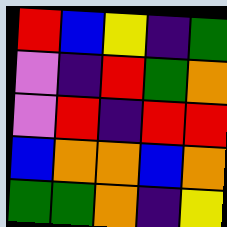[["red", "blue", "yellow", "indigo", "green"], ["violet", "indigo", "red", "green", "orange"], ["violet", "red", "indigo", "red", "red"], ["blue", "orange", "orange", "blue", "orange"], ["green", "green", "orange", "indigo", "yellow"]]